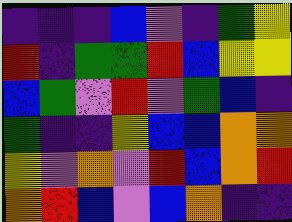[["indigo", "indigo", "indigo", "blue", "violet", "indigo", "green", "yellow"], ["red", "indigo", "green", "green", "red", "blue", "yellow", "yellow"], ["blue", "green", "violet", "red", "violet", "green", "blue", "indigo"], ["green", "indigo", "indigo", "yellow", "blue", "blue", "orange", "orange"], ["yellow", "violet", "orange", "violet", "red", "blue", "orange", "red"], ["orange", "red", "blue", "violet", "blue", "orange", "indigo", "indigo"]]